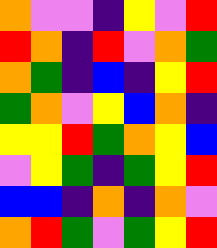[["orange", "violet", "violet", "indigo", "yellow", "violet", "red"], ["red", "orange", "indigo", "red", "violet", "orange", "green"], ["orange", "green", "indigo", "blue", "indigo", "yellow", "red"], ["green", "orange", "violet", "yellow", "blue", "orange", "indigo"], ["yellow", "yellow", "red", "green", "orange", "yellow", "blue"], ["violet", "yellow", "green", "indigo", "green", "yellow", "red"], ["blue", "blue", "indigo", "orange", "indigo", "orange", "violet"], ["orange", "red", "green", "violet", "green", "yellow", "red"]]